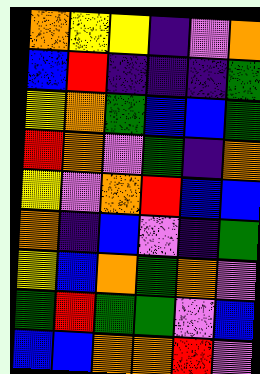[["orange", "yellow", "yellow", "indigo", "violet", "orange"], ["blue", "red", "indigo", "indigo", "indigo", "green"], ["yellow", "orange", "green", "blue", "blue", "green"], ["red", "orange", "violet", "green", "indigo", "orange"], ["yellow", "violet", "orange", "red", "blue", "blue"], ["orange", "indigo", "blue", "violet", "indigo", "green"], ["yellow", "blue", "orange", "green", "orange", "violet"], ["green", "red", "green", "green", "violet", "blue"], ["blue", "blue", "orange", "orange", "red", "violet"]]